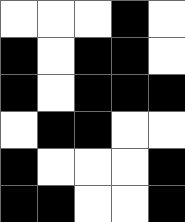[["white", "white", "white", "black", "white"], ["black", "white", "black", "black", "white"], ["black", "white", "black", "black", "black"], ["white", "black", "black", "white", "white"], ["black", "white", "white", "white", "black"], ["black", "black", "white", "white", "black"]]